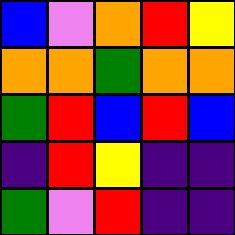[["blue", "violet", "orange", "red", "yellow"], ["orange", "orange", "green", "orange", "orange"], ["green", "red", "blue", "red", "blue"], ["indigo", "red", "yellow", "indigo", "indigo"], ["green", "violet", "red", "indigo", "indigo"]]